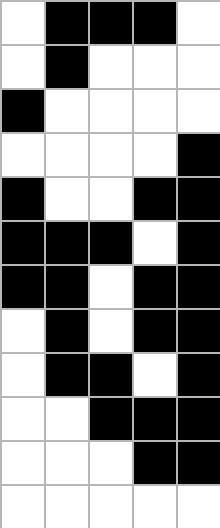[["white", "black", "black", "black", "white"], ["white", "black", "white", "white", "white"], ["black", "white", "white", "white", "white"], ["white", "white", "white", "white", "black"], ["black", "white", "white", "black", "black"], ["black", "black", "black", "white", "black"], ["black", "black", "white", "black", "black"], ["white", "black", "white", "black", "black"], ["white", "black", "black", "white", "black"], ["white", "white", "black", "black", "black"], ["white", "white", "white", "black", "black"], ["white", "white", "white", "white", "white"]]